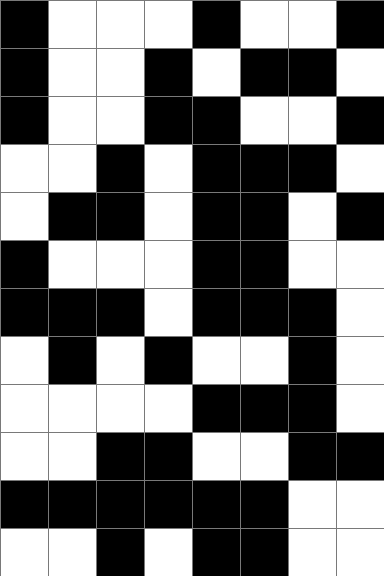[["black", "white", "white", "white", "black", "white", "white", "black"], ["black", "white", "white", "black", "white", "black", "black", "white"], ["black", "white", "white", "black", "black", "white", "white", "black"], ["white", "white", "black", "white", "black", "black", "black", "white"], ["white", "black", "black", "white", "black", "black", "white", "black"], ["black", "white", "white", "white", "black", "black", "white", "white"], ["black", "black", "black", "white", "black", "black", "black", "white"], ["white", "black", "white", "black", "white", "white", "black", "white"], ["white", "white", "white", "white", "black", "black", "black", "white"], ["white", "white", "black", "black", "white", "white", "black", "black"], ["black", "black", "black", "black", "black", "black", "white", "white"], ["white", "white", "black", "white", "black", "black", "white", "white"]]